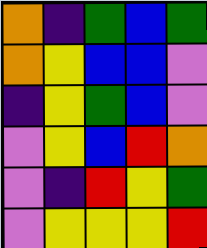[["orange", "indigo", "green", "blue", "green"], ["orange", "yellow", "blue", "blue", "violet"], ["indigo", "yellow", "green", "blue", "violet"], ["violet", "yellow", "blue", "red", "orange"], ["violet", "indigo", "red", "yellow", "green"], ["violet", "yellow", "yellow", "yellow", "red"]]